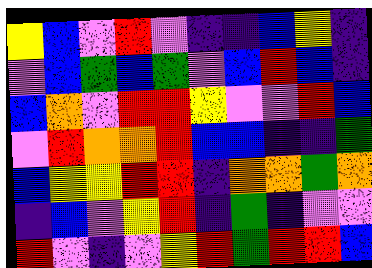[["yellow", "blue", "violet", "red", "violet", "indigo", "indigo", "blue", "yellow", "indigo"], ["violet", "blue", "green", "blue", "green", "violet", "blue", "red", "blue", "indigo"], ["blue", "orange", "violet", "red", "red", "yellow", "violet", "violet", "red", "blue"], ["violet", "red", "orange", "orange", "red", "blue", "blue", "indigo", "indigo", "green"], ["blue", "yellow", "yellow", "red", "red", "indigo", "orange", "orange", "green", "orange"], ["indigo", "blue", "violet", "yellow", "red", "indigo", "green", "indigo", "violet", "violet"], ["red", "violet", "indigo", "violet", "yellow", "red", "green", "red", "red", "blue"]]